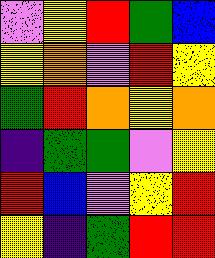[["violet", "yellow", "red", "green", "blue"], ["yellow", "orange", "violet", "red", "yellow"], ["green", "red", "orange", "yellow", "orange"], ["indigo", "green", "green", "violet", "yellow"], ["red", "blue", "violet", "yellow", "red"], ["yellow", "indigo", "green", "red", "red"]]